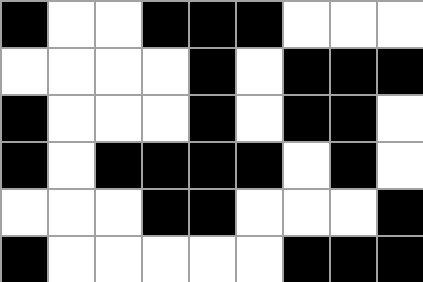[["black", "white", "white", "black", "black", "black", "white", "white", "white"], ["white", "white", "white", "white", "black", "white", "black", "black", "black"], ["black", "white", "white", "white", "black", "white", "black", "black", "white"], ["black", "white", "black", "black", "black", "black", "white", "black", "white"], ["white", "white", "white", "black", "black", "white", "white", "white", "black"], ["black", "white", "white", "white", "white", "white", "black", "black", "black"]]